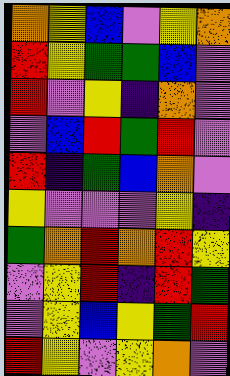[["orange", "yellow", "blue", "violet", "yellow", "orange"], ["red", "yellow", "green", "green", "blue", "violet"], ["red", "violet", "yellow", "indigo", "orange", "violet"], ["violet", "blue", "red", "green", "red", "violet"], ["red", "indigo", "green", "blue", "orange", "violet"], ["yellow", "violet", "violet", "violet", "yellow", "indigo"], ["green", "orange", "red", "orange", "red", "yellow"], ["violet", "yellow", "red", "indigo", "red", "green"], ["violet", "yellow", "blue", "yellow", "green", "red"], ["red", "yellow", "violet", "yellow", "orange", "violet"]]